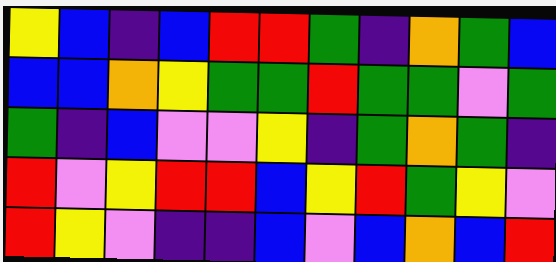[["yellow", "blue", "indigo", "blue", "red", "red", "green", "indigo", "orange", "green", "blue"], ["blue", "blue", "orange", "yellow", "green", "green", "red", "green", "green", "violet", "green"], ["green", "indigo", "blue", "violet", "violet", "yellow", "indigo", "green", "orange", "green", "indigo"], ["red", "violet", "yellow", "red", "red", "blue", "yellow", "red", "green", "yellow", "violet"], ["red", "yellow", "violet", "indigo", "indigo", "blue", "violet", "blue", "orange", "blue", "red"]]